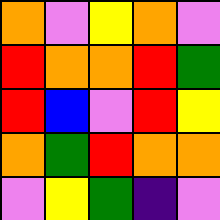[["orange", "violet", "yellow", "orange", "violet"], ["red", "orange", "orange", "red", "green"], ["red", "blue", "violet", "red", "yellow"], ["orange", "green", "red", "orange", "orange"], ["violet", "yellow", "green", "indigo", "violet"]]